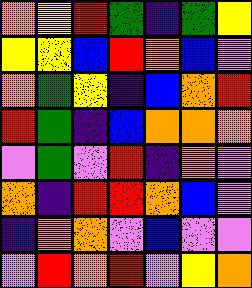[["orange", "yellow", "red", "green", "indigo", "green", "yellow"], ["yellow", "yellow", "blue", "red", "orange", "blue", "violet"], ["orange", "green", "yellow", "indigo", "blue", "orange", "red"], ["red", "green", "indigo", "blue", "orange", "orange", "orange"], ["violet", "green", "violet", "red", "indigo", "orange", "violet"], ["orange", "indigo", "red", "red", "orange", "blue", "violet"], ["indigo", "orange", "orange", "violet", "blue", "violet", "violet"], ["violet", "red", "orange", "red", "violet", "yellow", "orange"]]